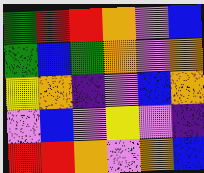[["green", "red", "red", "orange", "violet", "blue"], ["green", "blue", "green", "orange", "violet", "orange"], ["yellow", "orange", "indigo", "violet", "blue", "orange"], ["violet", "blue", "violet", "yellow", "violet", "indigo"], ["red", "red", "orange", "violet", "orange", "blue"]]